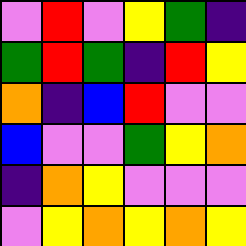[["violet", "red", "violet", "yellow", "green", "indigo"], ["green", "red", "green", "indigo", "red", "yellow"], ["orange", "indigo", "blue", "red", "violet", "violet"], ["blue", "violet", "violet", "green", "yellow", "orange"], ["indigo", "orange", "yellow", "violet", "violet", "violet"], ["violet", "yellow", "orange", "yellow", "orange", "yellow"]]